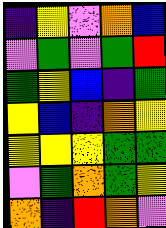[["indigo", "yellow", "violet", "orange", "blue"], ["violet", "green", "violet", "green", "red"], ["green", "yellow", "blue", "indigo", "green"], ["yellow", "blue", "indigo", "orange", "yellow"], ["yellow", "yellow", "yellow", "green", "green"], ["violet", "green", "orange", "green", "yellow"], ["orange", "indigo", "red", "orange", "violet"]]